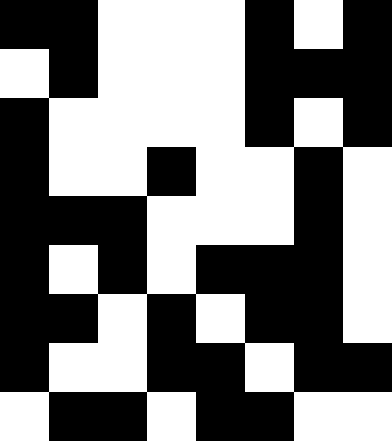[["black", "black", "white", "white", "white", "black", "white", "black"], ["white", "black", "white", "white", "white", "black", "black", "black"], ["black", "white", "white", "white", "white", "black", "white", "black"], ["black", "white", "white", "black", "white", "white", "black", "white"], ["black", "black", "black", "white", "white", "white", "black", "white"], ["black", "white", "black", "white", "black", "black", "black", "white"], ["black", "black", "white", "black", "white", "black", "black", "white"], ["black", "white", "white", "black", "black", "white", "black", "black"], ["white", "black", "black", "white", "black", "black", "white", "white"]]